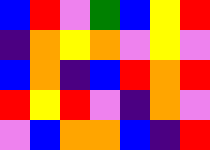[["blue", "red", "violet", "green", "blue", "yellow", "red"], ["indigo", "orange", "yellow", "orange", "violet", "yellow", "violet"], ["blue", "orange", "indigo", "blue", "red", "orange", "red"], ["red", "yellow", "red", "violet", "indigo", "orange", "violet"], ["violet", "blue", "orange", "orange", "blue", "indigo", "red"]]